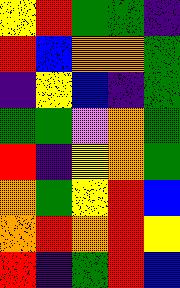[["yellow", "red", "green", "green", "indigo"], ["red", "blue", "orange", "orange", "green"], ["indigo", "yellow", "blue", "indigo", "green"], ["green", "green", "violet", "orange", "green"], ["red", "indigo", "yellow", "orange", "green"], ["orange", "green", "yellow", "red", "blue"], ["orange", "red", "orange", "red", "yellow"], ["red", "indigo", "green", "red", "blue"]]